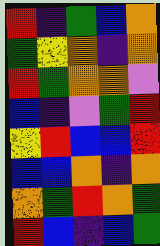[["red", "indigo", "green", "blue", "orange"], ["green", "yellow", "orange", "indigo", "orange"], ["red", "green", "orange", "orange", "violet"], ["blue", "indigo", "violet", "green", "red"], ["yellow", "red", "blue", "blue", "red"], ["blue", "blue", "orange", "indigo", "orange"], ["orange", "green", "red", "orange", "green"], ["red", "blue", "indigo", "blue", "green"]]